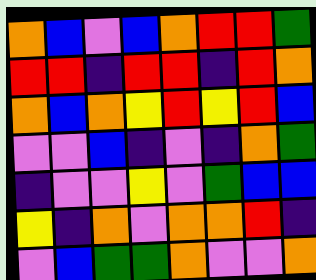[["orange", "blue", "violet", "blue", "orange", "red", "red", "green"], ["red", "red", "indigo", "red", "red", "indigo", "red", "orange"], ["orange", "blue", "orange", "yellow", "red", "yellow", "red", "blue"], ["violet", "violet", "blue", "indigo", "violet", "indigo", "orange", "green"], ["indigo", "violet", "violet", "yellow", "violet", "green", "blue", "blue"], ["yellow", "indigo", "orange", "violet", "orange", "orange", "red", "indigo"], ["violet", "blue", "green", "green", "orange", "violet", "violet", "orange"]]